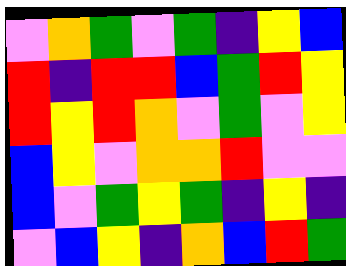[["violet", "orange", "green", "violet", "green", "indigo", "yellow", "blue"], ["red", "indigo", "red", "red", "blue", "green", "red", "yellow"], ["red", "yellow", "red", "orange", "violet", "green", "violet", "yellow"], ["blue", "yellow", "violet", "orange", "orange", "red", "violet", "violet"], ["blue", "violet", "green", "yellow", "green", "indigo", "yellow", "indigo"], ["violet", "blue", "yellow", "indigo", "orange", "blue", "red", "green"]]